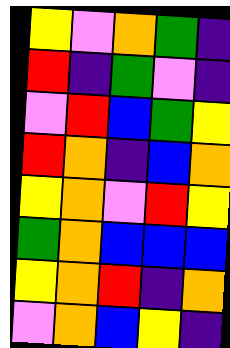[["yellow", "violet", "orange", "green", "indigo"], ["red", "indigo", "green", "violet", "indigo"], ["violet", "red", "blue", "green", "yellow"], ["red", "orange", "indigo", "blue", "orange"], ["yellow", "orange", "violet", "red", "yellow"], ["green", "orange", "blue", "blue", "blue"], ["yellow", "orange", "red", "indigo", "orange"], ["violet", "orange", "blue", "yellow", "indigo"]]